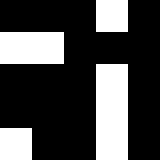[["black", "black", "black", "white", "black"], ["white", "white", "black", "black", "black"], ["black", "black", "black", "white", "black"], ["black", "black", "black", "white", "black"], ["white", "black", "black", "white", "black"]]